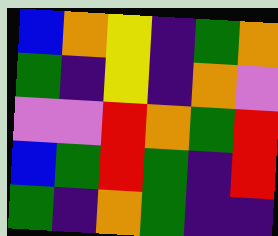[["blue", "orange", "yellow", "indigo", "green", "orange"], ["green", "indigo", "yellow", "indigo", "orange", "violet"], ["violet", "violet", "red", "orange", "green", "red"], ["blue", "green", "red", "green", "indigo", "red"], ["green", "indigo", "orange", "green", "indigo", "indigo"]]